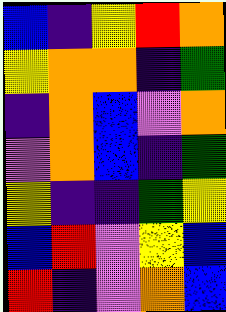[["blue", "indigo", "yellow", "red", "orange"], ["yellow", "orange", "orange", "indigo", "green"], ["indigo", "orange", "blue", "violet", "orange"], ["violet", "orange", "blue", "indigo", "green"], ["yellow", "indigo", "indigo", "green", "yellow"], ["blue", "red", "violet", "yellow", "blue"], ["red", "indigo", "violet", "orange", "blue"]]